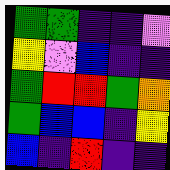[["green", "green", "indigo", "indigo", "violet"], ["yellow", "violet", "blue", "indigo", "indigo"], ["green", "red", "red", "green", "orange"], ["green", "blue", "blue", "indigo", "yellow"], ["blue", "indigo", "red", "indigo", "indigo"]]